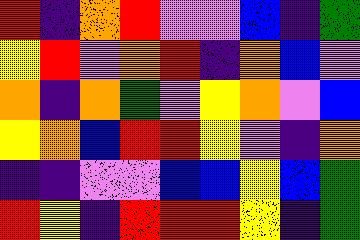[["red", "indigo", "orange", "red", "violet", "violet", "blue", "indigo", "green"], ["yellow", "red", "violet", "orange", "red", "indigo", "orange", "blue", "violet"], ["orange", "indigo", "orange", "green", "violet", "yellow", "orange", "violet", "blue"], ["yellow", "orange", "blue", "red", "red", "yellow", "violet", "indigo", "orange"], ["indigo", "indigo", "violet", "violet", "blue", "blue", "yellow", "blue", "green"], ["red", "yellow", "indigo", "red", "red", "red", "yellow", "indigo", "green"]]